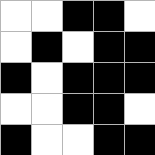[["white", "white", "black", "black", "white"], ["white", "black", "white", "black", "black"], ["black", "white", "black", "black", "black"], ["white", "white", "black", "black", "white"], ["black", "white", "white", "black", "black"]]